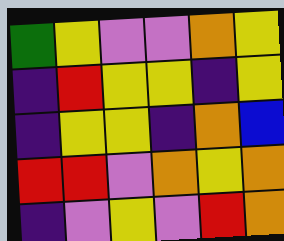[["green", "yellow", "violet", "violet", "orange", "yellow"], ["indigo", "red", "yellow", "yellow", "indigo", "yellow"], ["indigo", "yellow", "yellow", "indigo", "orange", "blue"], ["red", "red", "violet", "orange", "yellow", "orange"], ["indigo", "violet", "yellow", "violet", "red", "orange"]]